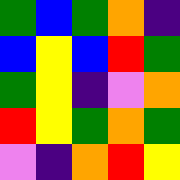[["green", "blue", "green", "orange", "indigo"], ["blue", "yellow", "blue", "red", "green"], ["green", "yellow", "indigo", "violet", "orange"], ["red", "yellow", "green", "orange", "green"], ["violet", "indigo", "orange", "red", "yellow"]]